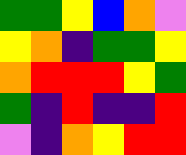[["green", "green", "yellow", "blue", "orange", "violet"], ["yellow", "orange", "indigo", "green", "green", "yellow"], ["orange", "red", "red", "red", "yellow", "green"], ["green", "indigo", "red", "indigo", "indigo", "red"], ["violet", "indigo", "orange", "yellow", "red", "red"]]